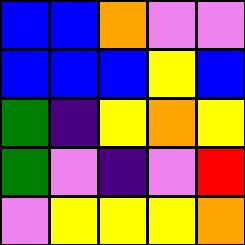[["blue", "blue", "orange", "violet", "violet"], ["blue", "blue", "blue", "yellow", "blue"], ["green", "indigo", "yellow", "orange", "yellow"], ["green", "violet", "indigo", "violet", "red"], ["violet", "yellow", "yellow", "yellow", "orange"]]